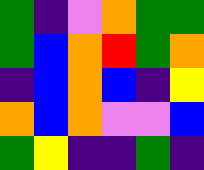[["green", "indigo", "violet", "orange", "green", "green"], ["green", "blue", "orange", "red", "green", "orange"], ["indigo", "blue", "orange", "blue", "indigo", "yellow"], ["orange", "blue", "orange", "violet", "violet", "blue"], ["green", "yellow", "indigo", "indigo", "green", "indigo"]]